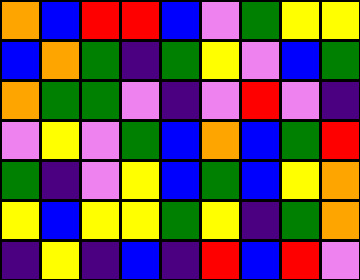[["orange", "blue", "red", "red", "blue", "violet", "green", "yellow", "yellow"], ["blue", "orange", "green", "indigo", "green", "yellow", "violet", "blue", "green"], ["orange", "green", "green", "violet", "indigo", "violet", "red", "violet", "indigo"], ["violet", "yellow", "violet", "green", "blue", "orange", "blue", "green", "red"], ["green", "indigo", "violet", "yellow", "blue", "green", "blue", "yellow", "orange"], ["yellow", "blue", "yellow", "yellow", "green", "yellow", "indigo", "green", "orange"], ["indigo", "yellow", "indigo", "blue", "indigo", "red", "blue", "red", "violet"]]